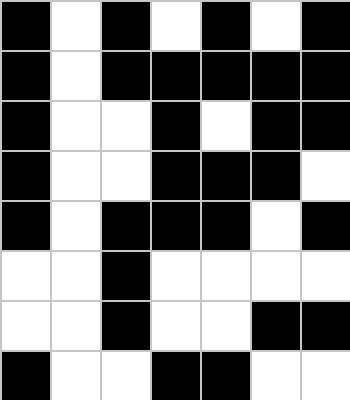[["black", "white", "black", "white", "black", "white", "black"], ["black", "white", "black", "black", "black", "black", "black"], ["black", "white", "white", "black", "white", "black", "black"], ["black", "white", "white", "black", "black", "black", "white"], ["black", "white", "black", "black", "black", "white", "black"], ["white", "white", "black", "white", "white", "white", "white"], ["white", "white", "black", "white", "white", "black", "black"], ["black", "white", "white", "black", "black", "white", "white"]]